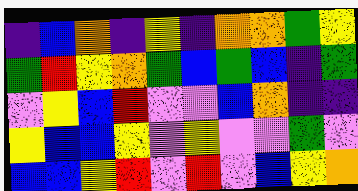[["indigo", "blue", "orange", "indigo", "yellow", "indigo", "orange", "orange", "green", "yellow"], ["green", "red", "yellow", "orange", "green", "blue", "green", "blue", "indigo", "green"], ["violet", "yellow", "blue", "red", "violet", "violet", "blue", "orange", "indigo", "indigo"], ["yellow", "blue", "blue", "yellow", "violet", "yellow", "violet", "violet", "green", "violet"], ["blue", "blue", "yellow", "red", "violet", "red", "violet", "blue", "yellow", "orange"]]